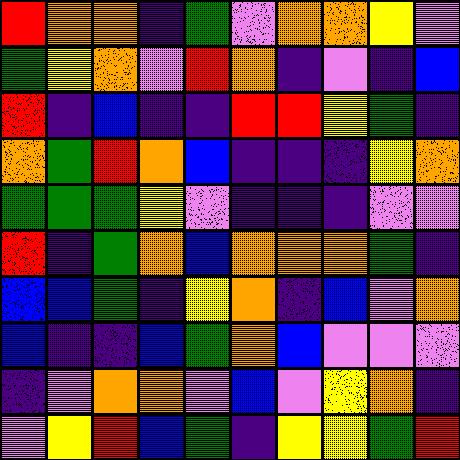[["red", "orange", "orange", "indigo", "green", "violet", "orange", "orange", "yellow", "violet"], ["green", "yellow", "orange", "violet", "red", "orange", "indigo", "violet", "indigo", "blue"], ["red", "indigo", "blue", "indigo", "indigo", "red", "red", "yellow", "green", "indigo"], ["orange", "green", "red", "orange", "blue", "indigo", "indigo", "indigo", "yellow", "orange"], ["green", "green", "green", "yellow", "violet", "indigo", "indigo", "indigo", "violet", "violet"], ["red", "indigo", "green", "orange", "blue", "orange", "orange", "orange", "green", "indigo"], ["blue", "blue", "green", "indigo", "yellow", "orange", "indigo", "blue", "violet", "orange"], ["blue", "indigo", "indigo", "blue", "green", "orange", "blue", "violet", "violet", "violet"], ["indigo", "violet", "orange", "orange", "violet", "blue", "violet", "yellow", "orange", "indigo"], ["violet", "yellow", "red", "blue", "green", "indigo", "yellow", "yellow", "green", "red"]]